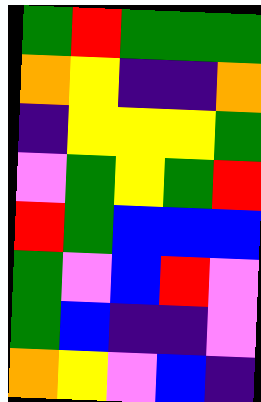[["green", "red", "green", "green", "green"], ["orange", "yellow", "indigo", "indigo", "orange"], ["indigo", "yellow", "yellow", "yellow", "green"], ["violet", "green", "yellow", "green", "red"], ["red", "green", "blue", "blue", "blue"], ["green", "violet", "blue", "red", "violet"], ["green", "blue", "indigo", "indigo", "violet"], ["orange", "yellow", "violet", "blue", "indigo"]]